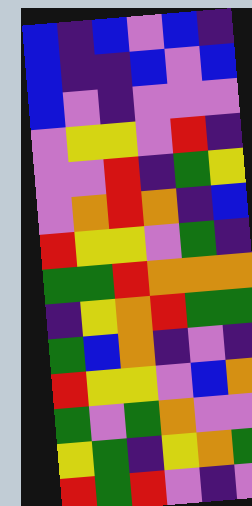[["blue", "indigo", "blue", "violet", "blue", "indigo"], ["blue", "indigo", "indigo", "blue", "violet", "blue"], ["blue", "violet", "indigo", "violet", "violet", "violet"], ["violet", "yellow", "yellow", "violet", "red", "indigo"], ["violet", "violet", "red", "indigo", "green", "yellow"], ["violet", "orange", "red", "orange", "indigo", "blue"], ["red", "yellow", "yellow", "violet", "green", "indigo"], ["green", "green", "red", "orange", "orange", "orange"], ["indigo", "yellow", "orange", "red", "green", "green"], ["green", "blue", "orange", "indigo", "violet", "indigo"], ["red", "yellow", "yellow", "violet", "blue", "orange"], ["green", "violet", "green", "orange", "violet", "violet"], ["yellow", "green", "indigo", "yellow", "orange", "green"], ["red", "green", "red", "violet", "indigo", "violet"]]